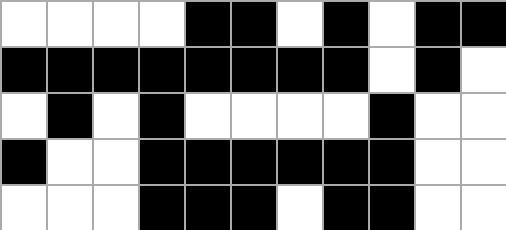[["white", "white", "white", "white", "black", "black", "white", "black", "white", "black", "black"], ["black", "black", "black", "black", "black", "black", "black", "black", "white", "black", "white"], ["white", "black", "white", "black", "white", "white", "white", "white", "black", "white", "white"], ["black", "white", "white", "black", "black", "black", "black", "black", "black", "white", "white"], ["white", "white", "white", "black", "black", "black", "white", "black", "black", "white", "white"]]